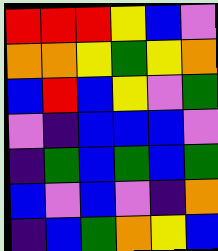[["red", "red", "red", "yellow", "blue", "violet"], ["orange", "orange", "yellow", "green", "yellow", "orange"], ["blue", "red", "blue", "yellow", "violet", "green"], ["violet", "indigo", "blue", "blue", "blue", "violet"], ["indigo", "green", "blue", "green", "blue", "green"], ["blue", "violet", "blue", "violet", "indigo", "orange"], ["indigo", "blue", "green", "orange", "yellow", "blue"]]